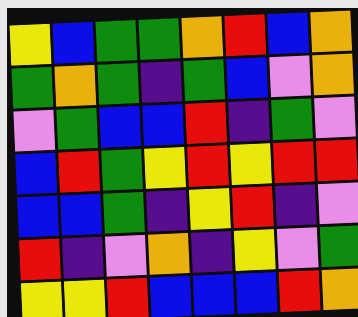[["yellow", "blue", "green", "green", "orange", "red", "blue", "orange"], ["green", "orange", "green", "indigo", "green", "blue", "violet", "orange"], ["violet", "green", "blue", "blue", "red", "indigo", "green", "violet"], ["blue", "red", "green", "yellow", "red", "yellow", "red", "red"], ["blue", "blue", "green", "indigo", "yellow", "red", "indigo", "violet"], ["red", "indigo", "violet", "orange", "indigo", "yellow", "violet", "green"], ["yellow", "yellow", "red", "blue", "blue", "blue", "red", "orange"]]